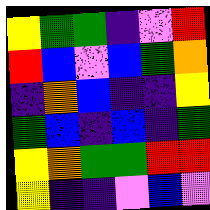[["yellow", "green", "green", "indigo", "violet", "red"], ["red", "blue", "violet", "blue", "green", "orange"], ["indigo", "orange", "blue", "indigo", "indigo", "yellow"], ["green", "blue", "indigo", "blue", "indigo", "green"], ["yellow", "orange", "green", "green", "red", "red"], ["yellow", "indigo", "indigo", "violet", "blue", "violet"]]